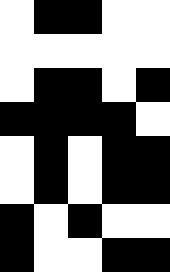[["white", "black", "black", "white", "white"], ["white", "white", "white", "white", "white"], ["white", "black", "black", "white", "black"], ["black", "black", "black", "black", "white"], ["white", "black", "white", "black", "black"], ["white", "black", "white", "black", "black"], ["black", "white", "black", "white", "white"], ["black", "white", "white", "black", "black"]]